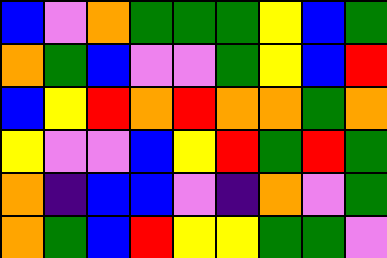[["blue", "violet", "orange", "green", "green", "green", "yellow", "blue", "green"], ["orange", "green", "blue", "violet", "violet", "green", "yellow", "blue", "red"], ["blue", "yellow", "red", "orange", "red", "orange", "orange", "green", "orange"], ["yellow", "violet", "violet", "blue", "yellow", "red", "green", "red", "green"], ["orange", "indigo", "blue", "blue", "violet", "indigo", "orange", "violet", "green"], ["orange", "green", "blue", "red", "yellow", "yellow", "green", "green", "violet"]]